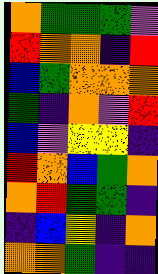[["orange", "green", "green", "green", "violet"], ["red", "orange", "orange", "indigo", "red"], ["blue", "green", "orange", "orange", "orange"], ["green", "indigo", "orange", "violet", "red"], ["blue", "violet", "yellow", "yellow", "indigo"], ["red", "orange", "blue", "green", "orange"], ["orange", "red", "green", "green", "indigo"], ["indigo", "blue", "yellow", "indigo", "orange"], ["orange", "orange", "green", "indigo", "indigo"]]